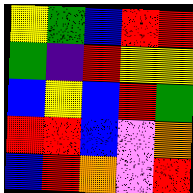[["yellow", "green", "blue", "red", "red"], ["green", "indigo", "red", "yellow", "yellow"], ["blue", "yellow", "blue", "red", "green"], ["red", "red", "blue", "violet", "orange"], ["blue", "red", "orange", "violet", "red"]]